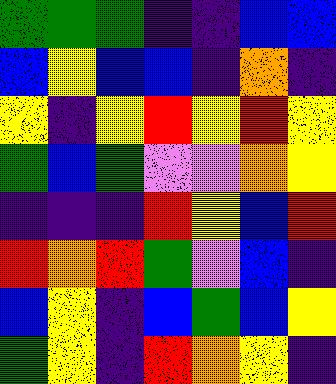[["green", "green", "green", "indigo", "indigo", "blue", "blue"], ["blue", "yellow", "blue", "blue", "indigo", "orange", "indigo"], ["yellow", "indigo", "yellow", "red", "yellow", "red", "yellow"], ["green", "blue", "green", "violet", "violet", "orange", "yellow"], ["indigo", "indigo", "indigo", "red", "yellow", "blue", "red"], ["red", "orange", "red", "green", "violet", "blue", "indigo"], ["blue", "yellow", "indigo", "blue", "green", "blue", "yellow"], ["green", "yellow", "indigo", "red", "orange", "yellow", "indigo"]]